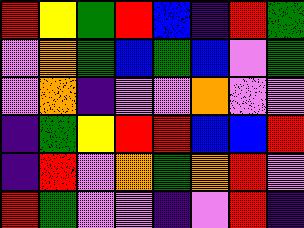[["red", "yellow", "green", "red", "blue", "indigo", "red", "green"], ["violet", "orange", "green", "blue", "green", "blue", "violet", "green"], ["violet", "orange", "indigo", "violet", "violet", "orange", "violet", "violet"], ["indigo", "green", "yellow", "red", "red", "blue", "blue", "red"], ["indigo", "red", "violet", "orange", "green", "orange", "red", "violet"], ["red", "green", "violet", "violet", "indigo", "violet", "red", "indigo"]]